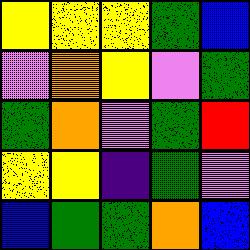[["yellow", "yellow", "yellow", "green", "blue"], ["violet", "orange", "yellow", "violet", "green"], ["green", "orange", "violet", "green", "red"], ["yellow", "yellow", "indigo", "green", "violet"], ["blue", "green", "green", "orange", "blue"]]